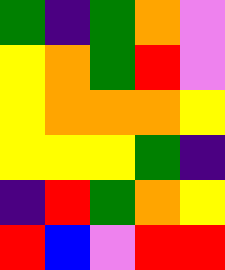[["green", "indigo", "green", "orange", "violet"], ["yellow", "orange", "green", "red", "violet"], ["yellow", "orange", "orange", "orange", "yellow"], ["yellow", "yellow", "yellow", "green", "indigo"], ["indigo", "red", "green", "orange", "yellow"], ["red", "blue", "violet", "red", "red"]]